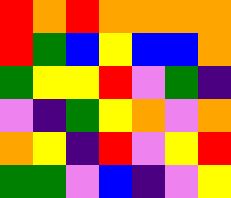[["red", "orange", "red", "orange", "orange", "orange", "orange"], ["red", "green", "blue", "yellow", "blue", "blue", "orange"], ["green", "yellow", "yellow", "red", "violet", "green", "indigo"], ["violet", "indigo", "green", "yellow", "orange", "violet", "orange"], ["orange", "yellow", "indigo", "red", "violet", "yellow", "red"], ["green", "green", "violet", "blue", "indigo", "violet", "yellow"]]